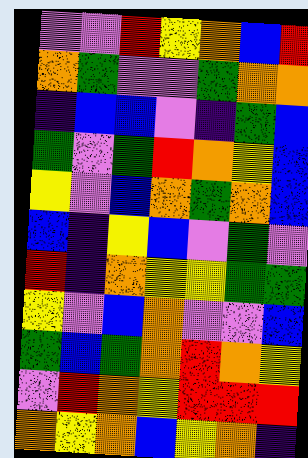[["violet", "violet", "red", "yellow", "orange", "blue", "red"], ["orange", "green", "violet", "violet", "green", "orange", "orange"], ["indigo", "blue", "blue", "violet", "indigo", "green", "blue"], ["green", "violet", "green", "red", "orange", "yellow", "blue"], ["yellow", "violet", "blue", "orange", "green", "orange", "blue"], ["blue", "indigo", "yellow", "blue", "violet", "green", "violet"], ["red", "indigo", "orange", "yellow", "yellow", "green", "green"], ["yellow", "violet", "blue", "orange", "violet", "violet", "blue"], ["green", "blue", "green", "orange", "red", "orange", "yellow"], ["violet", "red", "orange", "yellow", "red", "red", "red"], ["orange", "yellow", "orange", "blue", "yellow", "orange", "indigo"]]